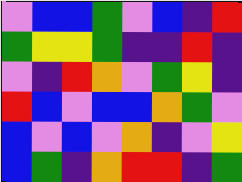[["violet", "blue", "blue", "green", "violet", "blue", "indigo", "red"], ["green", "yellow", "yellow", "green", "indigo", "indigo", "red", "indigo"], ["violet", "indigo", "red", "orange", "violet", "green", "yellow", "indigo"], ["red", "blue", "violet", "blue", "blue", "orange", "green", "violet"], ["blue", "violet", "blue", "violet", "orange", "indigo", "violet", "yellow"], ["blue", "green", "indigo", "orange", "red", "red", "indigo", "green"]]